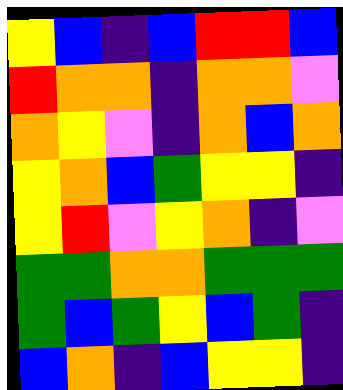[["yellow", "blue", "indigo", "blue", "red", "red", "blue"], ["red", "orange", "orange", "indigo", "orange", "orange", "violet"], ["orange", "yellow", "violet", "indigo", "orange", "blue", "orange"], ["yellow", "orange", "blue", "green", "yellow", "yellow", "indigo"], ["yellow", "red", "violet", "yellow", "orange", "indigo", "violet"], ["green", "green", "orange", "orange", "green", "green", "green"], ["green", "blue", "green", "yellow", "blue", "green", "indigo"], ["blue", "orange", "indigo", "blue", "yellow", "yellow", "indigo"]]